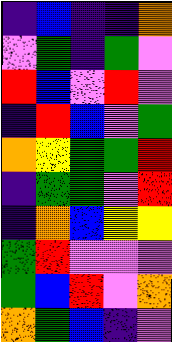[["indigo", "blue", "indigo", "indigo", "orange"], ["violet", "green", "indigo", "green", "violet"], ["red", "blue", "violet", "red", "violet"], ["indigo", "red", "blue", "violet", "green"], ["orange", "yellow", "green", "green", "red"], ["indigo", "green", "green", "violet", "red"], ["indigo", "orange", "blue", "yellow", "yellow"], ["green", "red", "violet", "violet", "violet"], ["green", "blue", "red", "violet", "orange"], ["orange", "green", "blue", "indigo", "violet"]]